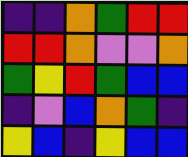[["indigo", "indigo", "orange", "green", "red", "red"], ["red", "red", "orange", "violet", "violet", "orange"], ["green", "yellow", "red", "green", "blue", "blue"], ["indigo", "violet", "blue", "orange", "green", "indigo"], ["yellow", "blue", "indigo", "yellow", "blue", "blue"]]